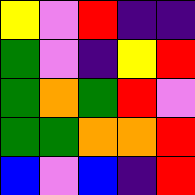[["yellow", "violet", "red", "indigo", "indigo"], ["green", "violet", "indigo", "yellow", "red"], ["green", "orange", "green", "red", "violet"], ["green", "green", "orange", "orange", "red"], ["blue", "violet", "blue", "indigo", "red"]]